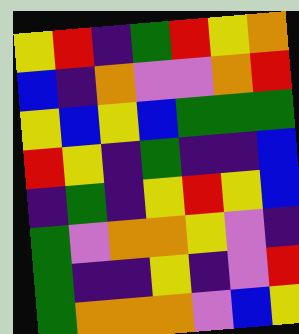[["yellow", "red", "indigo", "green", "red", "yellow", "orange"], ["blue", "indigo", "orange", "violet", "violet", "orange", "red"], ["yellow", "blue", "yellow", "blue", "green", "green", "green"], ["red", "yellow", "indigo", "green", "indigo", "indigo", "blue"], ["indigo", "green", "indigo", "yellow", "red", "yellow", "blue"], ["green", "violet", "orange", "orange", "yellow", "violet", "indigo"], ["green", "indigo", "indigo", "yellow", "indigo", "violet", "red"], ["green", "orange", "orange", "orange", "violet", "blue", "yellow"]]